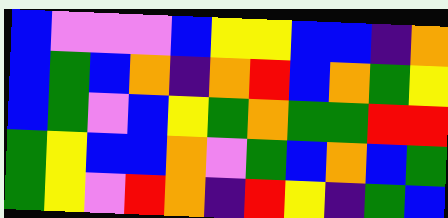[["blue", "violet", "violet", "violet", "blue", "yellow", "yellow", "blue", "blue", "indigo", "orange"], ["blue", "green", "blue", "orange", "indigo", "orange", "red", "blue", "orange", "green", "yellow"], ["blue", "green", "violet", "blue", "yellow", "green", "orange", "green", "green", "red", "red"], ["green", "yellow", "blue", "blue", "orange", "violet", "green", "blue", "orange", "blue", "green"], ["green", "yellow", "violet", "red", "orange", "indigo", "red", "yellow", "indigo", "green", "blue"]]